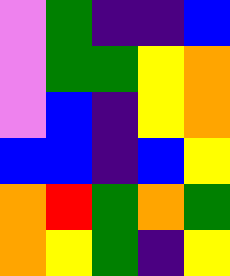[["violet", "green", "indigo", "indigo", "blue"], ["violet", "green", "green", "yellow", "orange"], ["violet", "blue", "indigo", "yellow", "orange"], ["blue", "blue", "indigo", "blue", "yellow"], ["orange", "red", "green", "orange", "green"], ["orange", "yellow", "green", "indigo", "yellow"]]